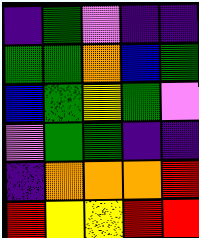[["indigo", "green", "violet", "indigo", "indigo"], ["green", "green", "orange", "blue", "green"], ["blue", "green", "yellow", "green", "violet"], ["violet", "green", "green", "indigo", "indigo"], ["indigo", "orange", "orange", "orange", "red"], ["red", "yellow", "yellow", "red", "red"]]